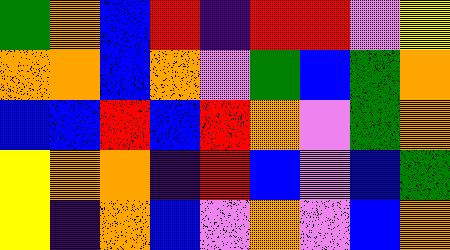[["green", "orange", "blue", "red", "indigo", "red", "red", "violet", "yellow"], ["orange", "orange", "blue", "orange", "violet", "green", "blue", "green", "orange"], ["blue", "blue", "red", "blue", "red", "orange", "violet", "green", "orange"], ["yellow", "orange", "orange", "indigo", "red", "blue", "violet", "blue", "green"], ["yellow", "indigo", "orange", "blue", "violet", "orange", "violet", "blue", "orange"]]